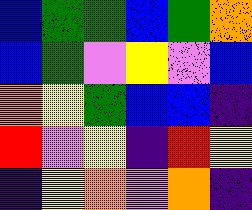[["blue", "green", "green", "blue", "green", "orange"], ["blue", "green", "violet", "yellow", "violet", "blue"], ["orange", "yellow", "green", "blue", "blue", "indigo"], ["red", "violet", "yellow", "indigo", "red", "yellow"], ["indigo", "yellow", "orange", "violet", "orange", "indigo"]]